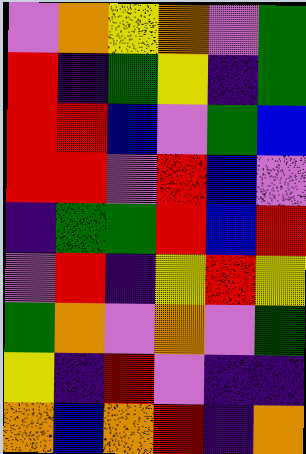[["violet", "orange", "yellow", "orange", "violet", "green"], ["red", "indigo", "green", "yellow", "indigo", "green"], ["red", "red", "blue", "violet", "green", "blue"], ["red", "red", "violet", "red", "blue", "violet"], ["indigo", "green", "green", "red", "blue", "red"], ["violet", "red", "indigo", "yellow", "red", "yellow"], ["green", "orange", "violet", "orange", "violet", "green"], ["yellow", "indigo", "red", "violet", "indigo", "indigo"], ["orange", "blue", "orange", "red", "indigo", "orange"]]